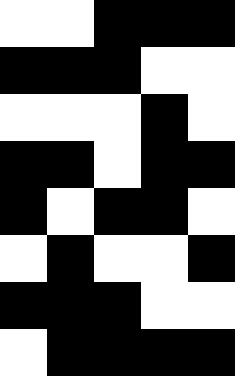[["white", "white", "black", "black", "black"], ["black", "black", "black", "white", "white"], ["white", "white", "white", "black", "white"], ["black", "black", "white", "black", "black"], ["black", "white", "black", "black", "white"], ["white", "black", "white", "white", "black"], ["black", "black", "black", "white", "white"], ["white", "black", "black", "black", "black"]]